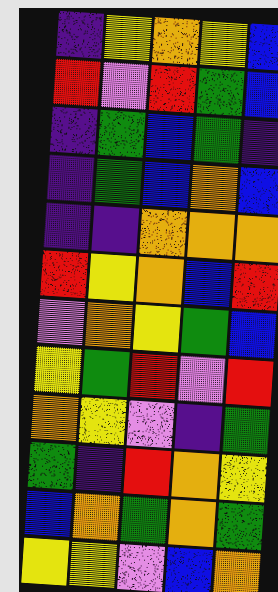[["indigo", "yellow", "orange", "yellow", "blue"], ["red", "violet", "red", "green", "blue"], ["indigo", "green", "blue", "green", "indigo"], ["indigo", "green", "blue", "orange", "blue"], ["indigo", "indigo", "orange", "orange", "orange"], ["red", "yellow", "orange", "blue", "red"], ["violet", "orange", "yellow", "green", "blue"], ["yellow", "green", "red", "violet", "red"], ["orange", "yellow", "violet", "indigo", "green"], ["green", "indigo", "red", "orange", "yellow"], ["blue", "orange", "green", "orange", "green"], ["yellow", "yellow", "violet", "blue", "orange"]]